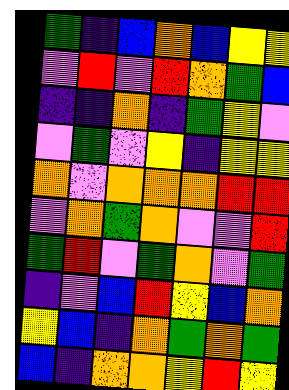[["green", "indigo", "blue", "orange", "blue", "yellow", "yellow"], ["violet", "red", "violet", "red", "orange", "green", "blue"], ["indigo", "indigo", "orange", "indigo", "green", "yellow", "violet"], ["violet", "green", "violet", "yellow", "indigo", "yellow", "yellow"], ["orange", "violet", "orange", "orange", "orange", "red", "red"], ["violet", "orange", "green", "orange", "violet", "violet", "red"], ["green", "red", "violet", "green", "orange", "violet", "green"], ["indigo", "violet", "blue", "red", "yellow", "blue", "orange"], ["yellow", "blue", "indigo", "orange", "green", "orange", "green"], ["blue", "indigo", "orange", "orange", "yellow", "red", "yellow"]]